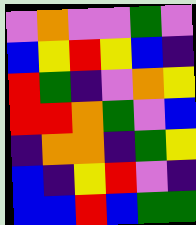[["violet", "orange", "violet", "violet", "green", "violet"], ["blue", "yellow", "red", "yellow", "blue", "indigo"], ["red", "green", "indigo", "violet", "orange", "yellow"], ["red", "red", "orange", "green", "violet", "blue"], ["indigo", "orange", "orange", "indigo", "green", "yellow"], ["blue", "indigo", "yellow", "red", "violet", "indigo"], ["blue", "blue", "red", "blue", "green", "green"]]